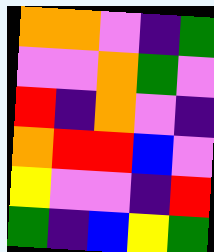[["orange", "orange", "violet", "indigo", "green"], ["violet", "violet", "orange", "green", "violet"], ["red", "indigo", "orange", "violet", "indigo"], ["orange", "red", "red", "blue", "violet"], ["yellow", "violet", "violet", "indigo", "red"], ["green", "indigo", "blue", "yellow", "green"]]